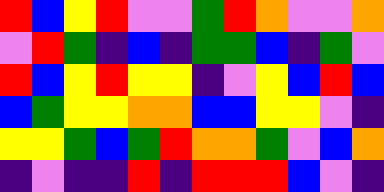[["red", "blue", "yellow", "red", "violet", "violet", "green", "red", "orange", "violet", "violet", "orange"], ["violet", "red", "green", "indigo", "blue", "indigo", "green", "green", "blue", "indigo", "green", "violet"], ["red", "blue", "yellow", "red", "yellow", "yellow", "indigo", "violet", "yellow", "blue", "red", "blue"], ["blue", "green", "yellow", "yellow", "orange", "orange", "blue", "blue", "yellow", "yellow", "violet", "indigo"], ["yellow", "yellow", "green", "blue", "green", "red", "orange", "orange", "green", "violet", "blue", "orange"], ["indigo", "violet", "indigo", "indigo", "red", "indigo", "red", "red", "red", "blue", "violet", "indigo"]]